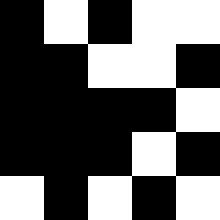[["black", "white", "black", "white", "white"], ["black", "black", "white", "white", "black"], ["black", "black", "black", "black", "white"], ["black", "black", "black", "white", "black"], ["white", "black", "white", "black", "white"]]